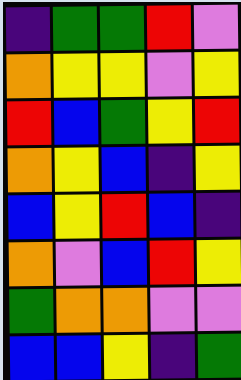[["indigo", "green", "green", "red", "violet"], ["orange", "yellow", "yellow", "violet", "yellow"], ["red", "blue", "green", "yellow", "red"], ["orange", "yellow", "blue", "indigo", "yellow"], ["blue", "yellow", "red", "blue", "indigo"], ["orange", "violet", "blue", "red", "yellow"], ["green", "orange", "orange", "violet", "violet"], ["blue", "blue", "yellow", "indigo", "green"]]